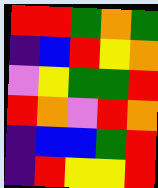[["red", "red", "green", "orange", "green"], ["indigo", "blue", "red", "yellow", "orange"], ["violet", "yellow", "green", "green", "red"], ["red", "orange", "violet", "red", "orange"], ["indigo", "blue", "blue", "green", "red"], ["indigo", "red", "yellow", "yellow", "red"]]